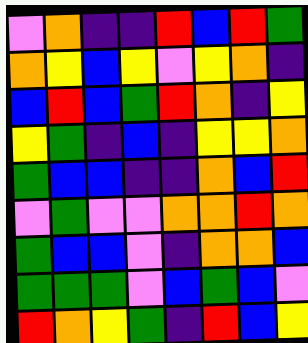[["violet", "orange", "indigo", "indigo", "red", "blue", "red", "green"], ["orange", "yellow", "blue", "yellow", "violet", "yellow", "orange", "indigo"], ["blue", "red", "blue", "green", "red", "orange", "indigo", "yellow"], ["yellow", "green", "indigo", "blue", "indigo", "yellow", "yellow", "orange"], ["green", "blue", "blue", "indigo", "indigo", "orange", "blue", "red"], ["violet", "green", "violet", "violet", "orange", "orange", "red", "orange"], ["green", "blue", "blue", "violet", "indigo", "orange", "orange", "blue"], ["green", "green", "green", "violet", "blue", "green", "blue", "violet"], ["red", "orange", "yellow", "green", "indigo", "red", "blue", "yellow"]]